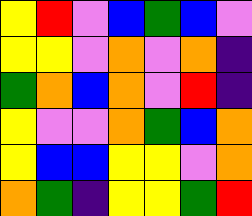[["yellow", "red", "violet", "blue", "green", "blue", "violet"], ["yellow", "yellow", "violet", "orange", "violet", "orange", "indigo"], ["green", "orange", "blue", "orange", "violet", "red", "indigo"], ["yellow", "violet", "violet", "orange", "green", "blue", "orange"], ["yellow", "blue", "blue", "yellow", "yellow", "violet", "orange"], ["orange", "green", "indigo", "yellow", "yellow", "green", "red"]]